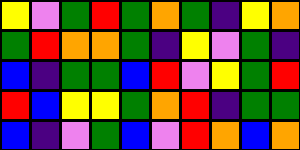[["yellow", "violet", "green", "red", "green", "orange", "green", "indigo", "yellow", "orange"], ["green", "red", "orange", "orange", "green", "indigo", "yellow", "violet", "green", "indigo"], ["blue", "indigo", "green", "green", "blue", "red", "violet", "yellow", "green", "red"], ["red", "blue", "yellow", "yellow", "green", "orange", "red", "indigo", "green", "green"], ["blue", "indigo", "violet", "green", "blue", "violet", "red", "orange", "blue", "orange"]]